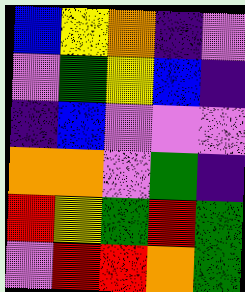[["blue", "yellow", "orange", "indigo", "violet"], ["violet", "green", "yellow", "blue", "indigo"], ["indigo", "blue", "violet", "violet", "violet"], ["orange", "orange", "violet", "green", "indigo"], ["red", "yellow", "green", "red", "green"], ["violet", "red", "red", "orange", "green"]]